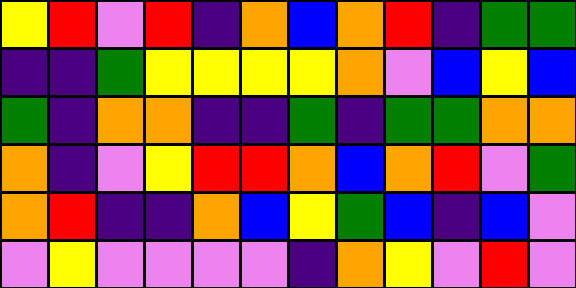[["yellow", "red", "violet", "red", "indigo", "orange", "blue", "orange", "red", "indigo", "green", "green"], ["indigo", "indigo", "green", "yellow", "yellow", "yellow", "yellow", "orange", "violet", "blue", "yellow", "blue"], ["green", "indigo", "orange", "orange", "indigo", "indigo", "green", "indigo", "green", "green", "orange", "orange"], ["orange", "indigo", "violet", "yellow", "red", "red", "orange", "blue", "orange", "red", "violet", "green"], ["orange", "red", "indigo", "indigo", "orange", "blue", "yellow", "green", "blue", "indigo", "blue", "violet"], ["violet", "yellow", "violet", "violet", "violet", "violet", "indigo", "orange", "yellow", "violet", "red", "violet"]]